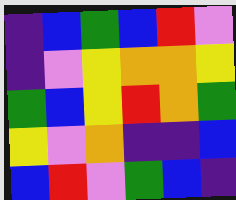[["indigo", "blue", "green", "blue", "red", "violet"], ["indigo", "violet", "yellow", "orange", "orange", "yellow"], ["green", "blue", "yellow", "red", "orange", "green"], ["yellow", "violet", "orange", "indigo", "indigo", "blue"], ["blue", "red", "violet", "green", "blue", "indigo"]]